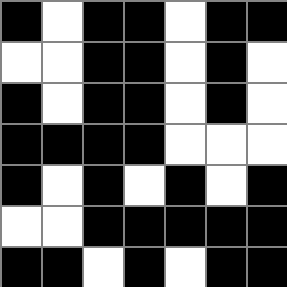[["black", "white", "black", "black", "white", "black", "black"], ["white", "white", "black", "black", "white", "black", "white"], ["black", "white", "black", "black", "white", "black", "white"], ["black", "black", "black", "black", "white", "white", "white"], ["black", "white", "black", "white", "black", "white", "black"], ["white", "white", "black", "black", "black", "black", "black"], ["black", "black", "white", "black", "white", "black", "black"]]